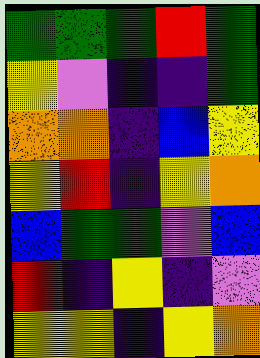[["green", "green", "green", "red", "green"], ["yellow", "violet", "indigo", "indigo", "green"], ["orange", "orange", "indigo", "blue", "yellow"], ["yellow", "red", "indigo", "yellow", "orange"], ["blue", "green", "green", "violet", "blue"], ["red", "indigo", "yellow", "indigo", "violet"], ["yellow", "yellow", "indigo", "yellow", "orange"]]